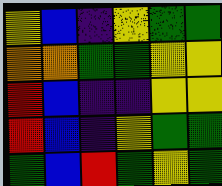[["yellow", "blue", "indigo", "yellow", "green", "green"], ["orange", "orange", "green", "green", "yellow", "yellow"], ["red", "blue", "indigo", "indigo", "yellow", "yellow"], ["red", "blue", "indigo", "yellow", "green", "green"], ["green", "blue", "red", "green", "yellow", "green"]]